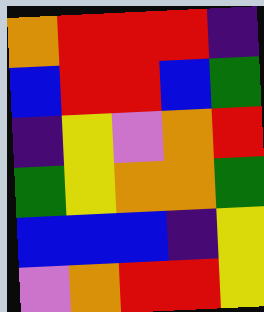[["orange", "red", "red", "red", "indigo"], ["blue", "red", "red", "blue", "green"], ["indigo", "yellow", "violet", "orange", "red"], ["green", "yellow", "orange", "orange", "green"], ["blue", "blue", "blue", "indigo", "yellow"], ["violet", "orange", "red", "red", "yellow"]]